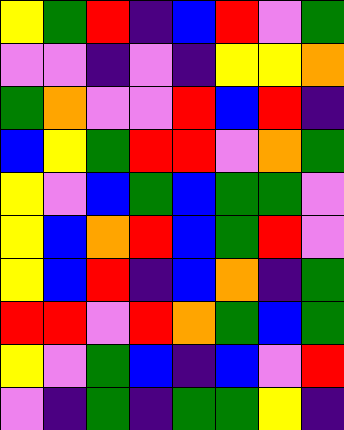[["yellow", "green", "red", "indigo", "blue", "red", "violet", "green"], ["violet", "violet", "indigo", "violet", "indigo", "yellow", "yellow", "orange"], ["green", "orange", "violet", "violet", "red", "blue", "red", "indigo"], ["blue", "yellow", "green", "red", "red", "violet", "orange", "green"], ["yellow", "violet", "blue", "green", "blue", "green", "green", "violet"], ["yellow", "blue", "orange", "red", "blue", "green", "red", "violet"], ["yellow", "blue", "red", "indigo", "blue", "orange", "indigo", "green"], ["red", "red", "violet", "red", "orange", "green", "blue", "green"], ["yellow", "violet", "green", "blue", "indigo", "blue", "violet", "red"], ["violet", "indigo", "green", "indigo", "green", "green", "yellow", "indigo"]]